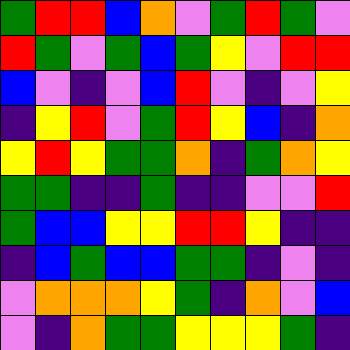[["green", "red", "red", "blue", "orange", "violet", "green", "red", "green", "violet"], ["red", "green", "violet", "green", "blue", "green", "yellow", "violet", "red", "red"], ["blue", "violet", "indigo", "violet", "blue", "red", "violet", "indigo", "violet", "yellow"], ["indigo", "yellow", "red", "violet", "green", "red", "yellow", "blue", "indigo", "orange"], ["yellow", "red", "yellow", "green", "green", "orange", "indigo", "green", "orange", "yellow"], ["green", "green", "indigo", "indigo", "green", "indigo", "indigo", "violet", "violet", "red"], ["green", "blue", "blue", "yellow", "yellow", "red", "red", "yellow", "indigo", "indigo"], ["indigo", "blue", "green", "blue", "blue", "green", "green", "indigo", "violet", "indigo"], ["violet", "orange", "orange", "orange", "yellow", "green", "indigo", "orange", "violet", "blue"], ["violet", "indigo", "orange", "green", "green", "yellow", "yellow", "yellow", "green", "indigo"]]